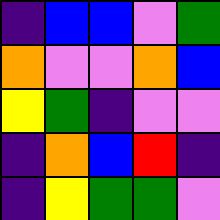[["indigo", "blue", "blue", "violet", "green"], ["orange", "violet", "violet", "orange", "blue"], ["yellow", "green", "indigo", "violet", "violet"], ["indigo", "orange", "blue", "red", "indigo"], ["indigo", "yellow", "green", "green", "violet"]]